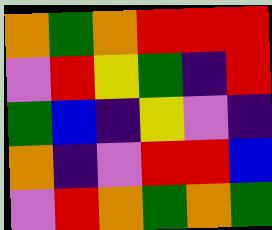[["orange", "green", "orange", "red", "red", "red"], ["violet", "red", "yellow", "green", "indigo", "red"], ["green", "blue", "indigo", "yellow", "violet", "indigo"], ["orange", "indigo", "violet", "red", "red", "blue"], ["violet", "red", "orange", "green", "orange", "green"]]